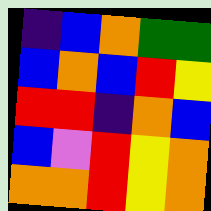[["indigo", "blue", "orange", "green", "green"], ["blue", "orange", "blue", "red", "yellow"], ["red", "red", "indigo", "orange", "blue"], ["blue", "violet", "red", "yellow", "orange"], ["orange", "orange", "red", "yellow", "orange"]]